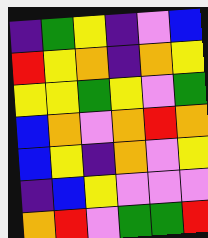[["indigo", "green", "yellow", "indigo", "violet", "blue"], ["red", "yellow", "orange", "indigo", "orange", "yellow"], ["yellow", "yellow", "green", "yellow", "violet", "green"], ["blue", "orange", "violet", "orange", "red", "orange"], ["blue", "yellow", "indigo", "orange", "violet", "yellow"], ["indigo", "blue", "yellow", "violet", "violet", "violet"], ["orange", "red", "violet", "green", "green", "red"]]